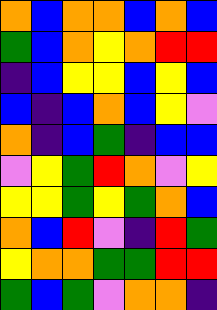[["orange", "blue", "orange", "orange", "blue", "orange", "blue"], ["green", "blue", "orange", "yellow", "orange", "red", "red"], ["indigo", "blue", "yellow", "yellow", "blue", "yellow", "blue"], ["blue", "indigo", "blue", "orange", "blue", "yellow", "violet"], ["orange", "indigo", "blue", "green", "indigo", "blue", "blue"], ["violet", "yellow", "green", "red", "orange", "violet", "yellow"], ["yellow", "yellow", "green", "yellow", "green", "orange", "blue"], ["orange", "blue", "red", "violet", "indigo", "red", "green"], ["yellow", "orange", "orange", "green", "green", "red", "red"], ["green", "blue", "green", "violet", "orange", "orange", "indigo"]]